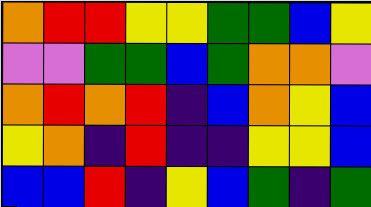[["orange", "red", "red", "yellow", "yellow", "green", "green", "blue", "yellow"], ["violet", "violet", "green", "green", "blue", "green", "orange", "orange", "violet"], ["orange", "red", "orange", "red", "indigo", "blue", "orange", "yellow", "blue"], ["yellow", "orange", "indigo", "red", "indigo", "indigo", "yellow", "yellow", "blue"], ["blue", "blue", "red", "indigo", "yellow", "blue", "green", "indigo", "green"]]